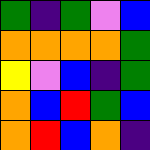[["green", "indigo", "green", "violet", "blue"], ["orange", "orange", "orange", "orange", "green"], ["yellow", "violet", "blue", "indigo", "green"], ["orange", "blue", "red", "green", "blue"], ["orange", "red", "blue", "orange", "indigo"]]